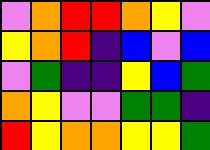[["violet", "orange", "red", "red", "orange", "yellow", "violet"], ["yellow", "orange", "red", "indigo", "blue", "violet", "blue"], ["violet", "green", "indigo", "indigo", "yellow", "blue", "green"], ["orange", "yellow", "violet", "violet", "green", "green", "indigo"], ["red", "yellow", "orange", "orange", "yellow", "yellow", "green"]]